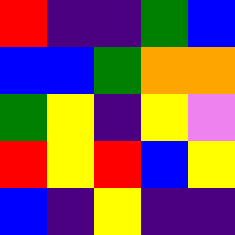[["red", "indigo", "indigo", "green", "blue"], ["blue", "blue", "green", "orange", "orange"], ["green", "yellow", "indigo", "yellow", "violet"], ["red", "yellow", "red", "blue", "yellow"], ["blue", "indigo", "yellow", "indigo", "indigo"]]